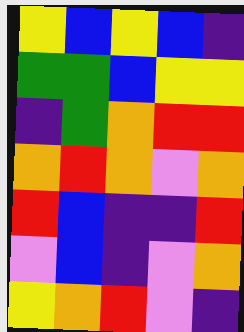[["yellow", "blue", "yellow", "blue", "indigo"], ["green", "green", "blue", "yellow", "yellow"], ["indigo", "green", "orange", "red", "red"], ["orange", "red", "orange", "violet", "orange"], ["red", "blue", "indigo", "indigo", "red"], ["violet", "blue", "indigo", "violet", "orange"], ["yellow", "orange", "red", "violet", "indigo"]]